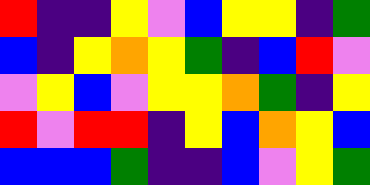[["red", "indigo", "indigo", "yellow", "violet", "blue", "yellow", "yellow", "indigo", "green"], ["blue", "indigo", "yellow", "orange", "yellow", "green", "indigo", "blue", "red", "violet"], ["violet", "yellow", "blue", "violet", "yellow", "yellow", "orange", "green", "indigo", "yellow"], ["red", "violet", "red", "red", "indigo", "yellow", "blue", "orange", "yellow", "blue"], ["blue", "blue", "blue", "green", "indigo", "indigo", "blue", "violet", "yellow", "green"]]